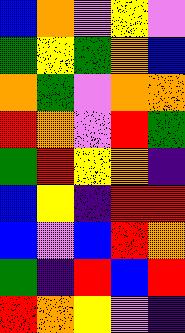[["blue", "orange", "violet", "yellow", "violet"], ["green", "yellow", "green", "orange", "blue"], ["orange", "green", "violet", "orange", "orange"], ["red", "orange", "violet", "red", "green"], ["green", "red", "yellow", "orange", "indigo"], ["blue", "yellow", "indigo", "red", "red"], ["blue", "violet", "blue", "red", "orange"], ["green", "indigo", "red", "blue", "red"], ["red", "orange", "yellow", "violet", "indigo"]]